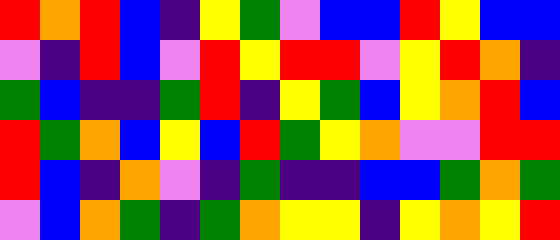[["red", "orange", "red", "blue", "indigo", "yellow", "green", "violet", "blue", "blue", "red", "yellow", "blue", "blue"], ["violet", "indigo", "red", "blue", "violet", "red", "yellow", "red", "red", "violet", "yellow", "red", "orange", "indigo"], ["green", "blue", "indigo", "indigo", "green", "red", "indigo", "yellow", "green", "blue", "yellow", "orange", "red", "blue"], ["red", "green", "orange", "blue", "yellow", "blue", "red", "green", "yellow", "orange", "violet", "violet", "red", "red"], ["red", "blue", "indigo", "orange", "violet", "indigo", "green", "indigo", "indigo", "blue", "blue", "green", "orange", "green"], ["violet", "blue", "orange", "green", "indigo", "green", "orange", "yellow", "yellow", "indigo", "yellow", "orange", "yellow", "red"]]